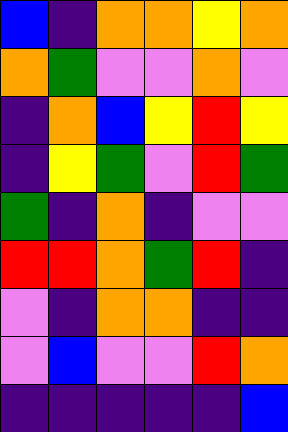[["blue", "indigo", "orange", "orange", "yellow", "orange"], ["orange", "green", "violet", "violet", "orange", "violet"], ["indigo", "orange", "blue", "yellow", "red", "yellow"], ["indigo", "yellow", "green", "violet", "red", "green"], ["green", "indigo", "orange", "indigo", "violet", "violet"], ["red", "red", "orange", "green", "red", "indigo"], ["violet", "indigo", "orange", "orange", "indigo", "indigo"], ["violet", "blue", "violet", "violet", "red", "orange"], ["indigo", "indigo", "indigo", "indigo", "indigo", "blue"]]